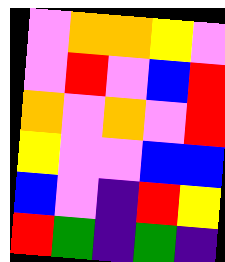[["violet", "orange", "orange", "yellow", "violet"], ["violet", "red", "violet", "blue", "red"], ["orange", "violet", "orange", "violet", "red"], ["yellow", "violet", "violet", "blue", "blue"], ["blue", "violet", "indigo", "red", "yellow"], ["red", "green", "indigo", "green", "indigo"]]